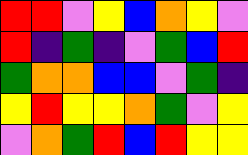[["red", "red", "violet", "yellow", "blue", "orange", "yellow", "violet"], ["red", "indigo", "green", "indigo", "violet", "green", "blue", "red"], ["green", "orange", "orange", "blue", "blue", "violet", "green", "indigo"], ["yellow", "red", "yellow", "yellow", "orange", "green", "violet", "yellow"], ["violet", "orange", "green", "red", "blue", "red", "yellow", "yellow"]]